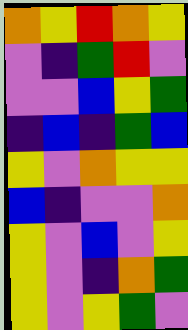[["orange", "yellow", "red", "orange", "yellow"], ["violet", "indigo", "green", "red", "violet"], ["violet", "violet", "blue", "yellow", "green"], ["indigo", "blue", "indigo", "green", "blue"], ["yellow", "violet", "orange", "yellow", "yellow"], ["blue", "indigo", "violet", "violet", "orange"], ["yellow", "violet", "blue", "violet", "yellow"], ["yellow", "violet", "indigo", "orange", "green"], ["yellow", "violet", "yellow", "green", "violet"]]